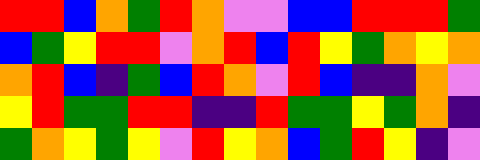[["red", "red", "blue", "orange", "green", "red", "orange", "violet", "violet", "blue", "blue", "red", "red", "red", "green"], ["blue", "green", "yellow", "red", "red", "violet", "orange", "red", "blue", "red", "yellow", "green", "orange", "yellow", "orange"], ["orange", "red", "blue", "indigo", "green", "blue", "red", "orange", "violet", "red", "blue", "indigo", "indigo", "orange", "violet"], ["yellow", "red", "green", "green", "red", "red", "indigo", "indigo", "red", "green", "green", "yellow", "green", "orange", "indigo"], ["green", "orange", "yellow", "green", "yellow", "violet", "red", "yellow", "orange", "blue", "green", "red", "yellow", "indigo", "violet"]]